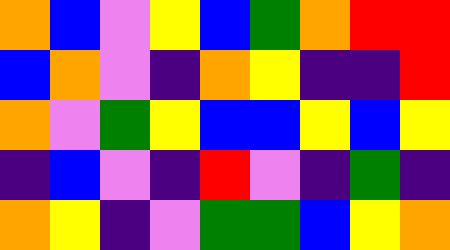[["orange", "blue", "violet", "yellow", "blue", "green", "orange", "red", "red"], ["blue", "orange", "violet", "indigo", "orange", "yellow", "indigo", "indigo", "red"], ["orange", "violet", "green", "yellow", "blue", "blue", "yellow", "blue", "yellow"], ["indigo", "blue", "violet", "indigo", "red", "violet", "indigo", "green", "indigo"], ["orange", "yellow", "indigo", "violet", "green", "green", "blue", "yellow", "orange"]]